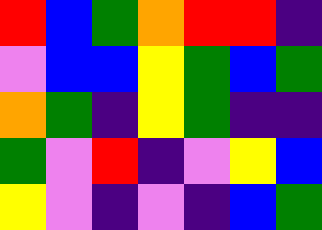[["red", "blue", "green", "orange", "red", "red", "indigo"], ["violet", "blue", "blue", "yellow", "green", "blue", "green"], ["orange", "green", "indigo", "yellow", "green", "indigo", "indigo"], ["green", "violet", "red", "indigo", "violet", "yellow", "blue"], ["yellow", "violet", "indigo", "violet", "indigo", "blue", "green"]]